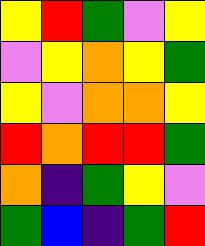[["yellow", "red", "green", "violet", "yellow"], ["violet", "yellow", "orange", "yellow", "green"], ["yellow", "violet", "orange", "orange", "yellow"], ["red", "orange", "red", "red", "green"], ["orange", "indigo", "green", "yellow", "violet"], ["green", "blue", "indigo", "green", "red"]]